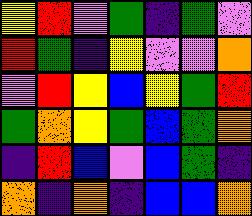[["yellow", "red", "violet", "green", "indigo", "green", "violet"], ["red", "green", "indigo", "yellow", "violet", "violet", "orange"], ["violet", "red", "yellow", "blue", "yellow", "green", "red"], ["green", "orange", "yellow", "green", "blue", "green", "orange"], ["indigo", "red", "blue", "violet", "blue", "green", "indigo"], ["orange", "indigo", "orange", "indigo", "blue", "blue", "orange"]]